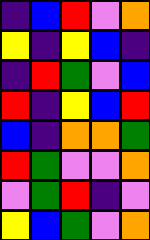[["indigo", "blue", "red", "violet", "orange"], ["yellow", "indigo", "yellow", "blue", "indigo"], ["indigo", "red", "green", "violet", "blue"], ["red", "indigo", "yellow", "blue", "red"], ["blue", "indigo", "orange", "orange", "green"], ["red", "green", "violet", "violet", "orange"], ["violet", "green", "red", "indigo", "violet"], ["yellow", "blue", "green", "violet", "orange"]]